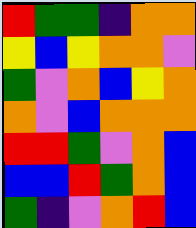[["red", "green", "green", "indigo", "orange", "orange"], ["yellow", "blue", "yellow", "orange", "orange", "violet"], ["green", "violet", "orange", "blue", "yellow", "orange"], ["orange", "violet", "blue", "orange", "orange", "orange"], ["red", "red", "green", "violet", "orange", "blue"], ["blue", "blue", "red", "green", "orange", "blue"], ["green", "indigo", "violet", "orange", "red", "blue"]]